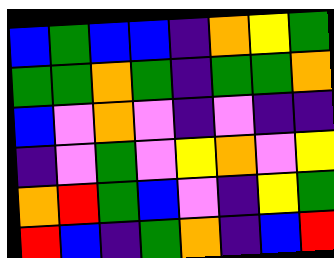[["blue", "green", "blue", "blue", "indigo", "orange", "yellow", "green"], ["green", "green", "orange", "green", "indigo", "green", "green", "orange"], ["blue", "violet", "orange", "violet", "indigo", "violet", "indigo", "indigo"], ["indigo", "violet", "green", "violet", "yellow", "orange", "violet", "yellow"], ["orange", "red", "green", "blue", "violet", "indigo", "yellow", "green"], ["red", "blue", "indigo", "green", "orange", "indigo", "blue", "red"]]